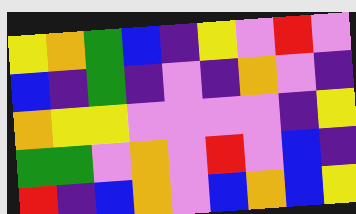[["yellow", "orange", "green", "blue", "indigo", "yellow", "violet", "red", "violet"], ["blue", "indigo", "green", "indigo", "violet", "indigo", "orange", "violet", "indigo"], ["orange", "yellow", "yellow", "violet", "violet", "violet", "violet", "indigo", "yellow"], ["green", "green", "violet", "orange", "violet", "red", "violet", "blue", "indigo"], ["red", "indigo", "blue", "orange", "violet", "blue", "orange", "blue", "yellow"]]